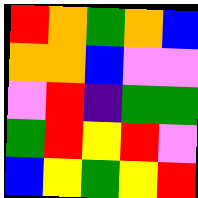[["red", "orange", "green", "orange", "blue"], ["orange", "orange", "blue", "violet", "violet"], ["violet", "red", "indigo", "green", "green"], ["green", "red", "yellow", "red", "violet"], ["blue", "yellow", "green", "yellow", "red"]]